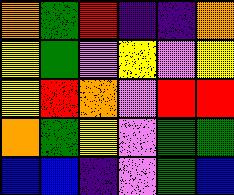[["orange", "green", "red", "indigo", "indigo", "orange"], ["yellow", "green", "violet", "yellow", "violet", "yellow"], ["yellow", "red", "orange", "violet", "red", "red"], ["orange", "green", "yellow", "violet", "green", "green"], ["blue", "blue", "indigo", "violet", "green", "blue"]]